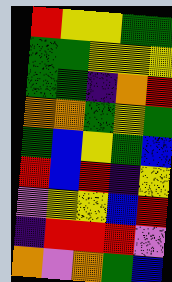[["red", "yellow", "yellow", "green", "green"], ["green", "green", "yellow", "yellow", "yellow"], ["green", "green", "indigo", "orange", "red"], ["orange", "orange", "green", "yellow", "green"], ["green", "blue", "yellow", "green", "blue"], ["red", "blue", "red", "indigo", "yellow"], ["violet", "yellow", "yellow", "blue", "red"], ["indigo", "red", "red", "red", "violet"], ["orange", "violet", "orange", "green", "blue"]]